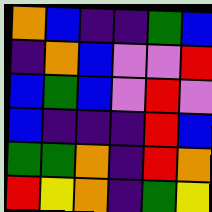[["orange", "blue", "indigo", "indigo", "green", "blue"], ["indigo", "orange", "blue", "violet", "violet", "red"], ["blue", "green", "blue", "violet", "red", "violet"], ["blue", "indigo", "indigo", "indigo", "red", "blue"], ["green", "green", "orange", "indigo", "red", "orange"], ["red", "yellow", "orange", "indigo", "green", "yellow"]]